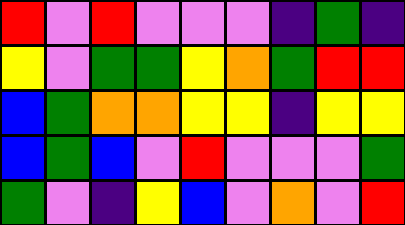[["red", "violet", "red", "violet", "violet", "violet", "indigo", "green", "indigo"], ["yellow", "violet", "green", "green", "yellow", "orange", "green", "red", "red"], ["blue", "green", "orange", "orange", "yellow", "yellow", "indigo", "yellow", "yellow"], ["blue", "green", "blue", "violet", "red", "violet", "violet", "violet", "green"], ["green", "violet", "indigo", "yellow", "blue", "violet", "orange", "violet", "red"]]